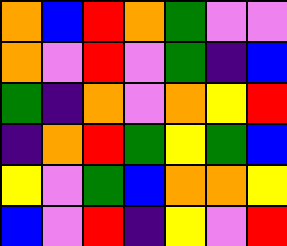[["orange", "blue", "red", "orange", "green", "violet", "violet"], ["orange", "violet", "red", "violet", "green", "indigo", "blue"], ["green", "indigo", "orange", "violet", "orange", "yellow", "red"], ["indigo", "orange", "red", "green", "yellow", "green", "blue"], ["yellow", "violet", "green", "blue", "orange", "orange", "yellow"], ["blue", "violet", "red", "indigo", "yellow", "violet", "red"]]